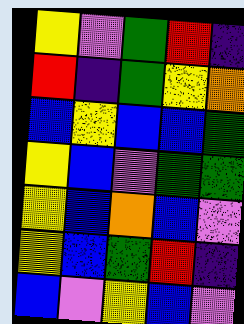[["yellow", "violet", "green", "red", "indigo"], ["red", "indigo", "green", "yellow", "orange"], ["blue", "yellow", "blue", "blue", "green"], ["yellow", "blue", "violet", "green", "green"], ["yellow", "blue", "orange", "blue", "violet"], ["yellow", "blue", "green", "red", "indigo"], ["blue", "violet", "yellow", "blue", "violet"]]